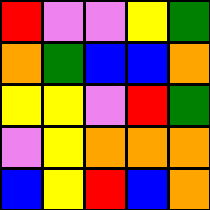[["red", "violet", "violet", "yellow", "green"], ["orange", "green", "blue", "blue", "orange"], ["yellow", "yellow", "violet", "red", "green"], ["violet", "yellow", "orange", "orange", "orange"], ["blue", "yellow", "red", "blue", "orange"]]